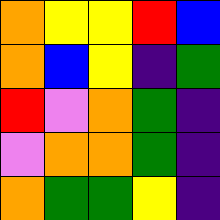[["orange", "yellow", "yellow", "red", "blue"], ["orange", "blue", "yellow", "indigo", "green"], ["red", "violet", "orange", "green", "indigo"], ["violet", "orange", "orange", "green", "indigo"], ["orange", "green", "green", "yellow", "indigo"]]